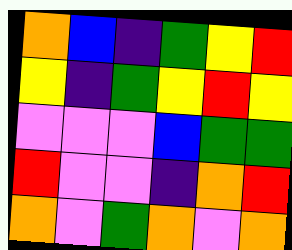[["orange", "blue", "indigo", "green", "yellow", "red"], ["yellow", "indigo", "green", "yellow", "red", "yellow"], ["violet", "violet", "violet", "blue", "green", "green"], ["red", "violet", "violet", "indigo", "orange", "red"], ["orange", "violet", "green", "orange", "violet", "orange"]]